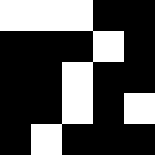[["white", "white", "white", "black", "black"], ["black", "black", "black", "white", "black"], ["black", "black", "white", "black", "black"], ["black", "black", "white", "black", "white"], ["black", "white", "black", "black", "black"]]